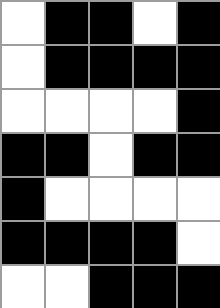[["white", "black", "black", "white", "black"], ["white", "black", "black", "black", "black"], ["white", "white", "white", "white", "black"], ["black", "black", "white", "black", "black"], ["black", "white", "white", "white", "white"], ["black", "black", "black", "black", "white"], ["white", "white", "black", "black", "black"]]